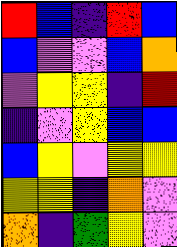[["red", "blue", "indigo", "red", "blue"], ["blue", "violet", "violet", "blue", "orange"], ["violet", "yellow", "yellow", "indigo", "red"], ["indigo", "violet", "yellow", "blue", "blue"], ["blue", "yellow", "violet", "yellow", "yellow"], ["yellow", "yellow", "indigo", "orange", "violet"], ["orange", "indigo", "green", "yellow", "violet"]]